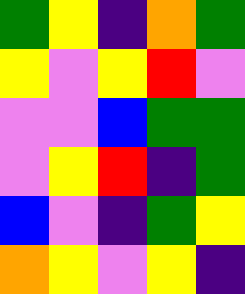[["green", "yellow", "indigo", "orange", "green"], ["yellow", "violet", "yellow", "red", "violet"], ["violet", "violet", "blue", "green", "green"], ["violet", "yellow", "red", "indigo", "green"], ["blue", "violet", "indigo", "green", "yellow"], ["orange", "yellow", "violet", "yellow", "indigo"]]